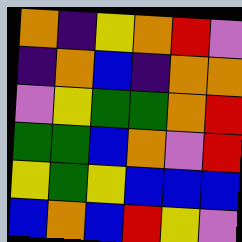[["orange", "indigo", "yellow", "orange", "red", "violet"], ["indigo", "orange", "blue", "indigo", "orange", "orange"], ["violet", "yellow", "green", "green", "orange", "red"], ["green", "green", "blue", "orange", "violet", "red"], ["yellow", "green", "yellow", "blue", "blue", "blue"], ["blue", "orange", "blue", "red", "yellow", "violet"]]